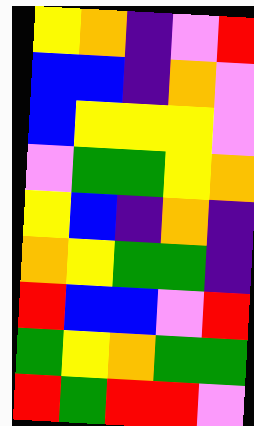[["yellow", "orange", "indigo", "violet", "red"], ["blue", "blue", "indigo", "orange", "violet"], ["blue", "yellow", "yellow", "yellow", "violet"], ["violet", "green", "green", "yellow", "orange"], ["yellow", "blue", "indigo", "orange", "indigo"], ["orange", "yellow", "green", "green", "indigo"], ["red", "blue", "blue", "violet", "red"], ["green", "yellow", "orange", "green", "green"], ["red", "green", "red", "red", "violet"]]